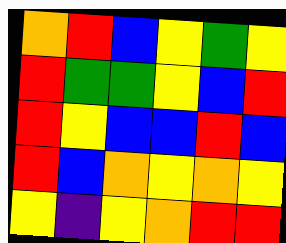[["orange", "red", "blue", "yellow", "green", "yellow"], ["red", "green", "green", "yellow", "blue", "red"], ["red", "yellow", "blue", "blue", "red", "blue"], ["red", "blue", "orange", "yellow", "orange", "yellow"], ["yellow", "indigo", "yellow", "orange", "red", "red"]]